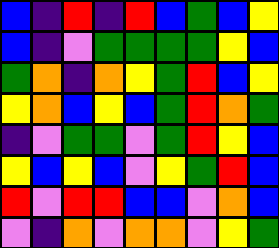[["blue", "indigo", "red", "indigo", "red", "blue", "green", "blue", "yellow"], ["blue", "indigo", "violet", "green", "green", "green", "green", "yellow", "blue"], ["green", "orange", "indigo", "orange", "yellow", "green", "red", "blue", "yellow"], ["yellow", "orange", "blue", "yellow", "blue", "green", "red", "orange", "green"], ["indigo", "violet", "green", "green", "violet", "green", "red", "yellow", "blue"], ["yellow", "blue", "yellow", "blue", "violet", "yellow", "green", "red", "blue"], ["red", "violet", "red", "red", "blue", "blue", "violet", "orange", "blue"], ["violet", "indigo", "orange", "violet", "orange", "orange", "violet", "yellow", "green"]]